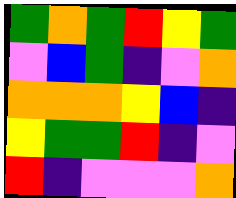[["green", "orange", "green", "red", "yellow", "green"], ["violet", "blue", "green", "indigo", "violet", "orange"], ["orange", "orange", "orange", "yellow", "blue", "indigo"], ["yellow", "green", "green", "red", "indigo", "violet"], ["red", "indigo", "violet", "violet", "violet", "orange"]]